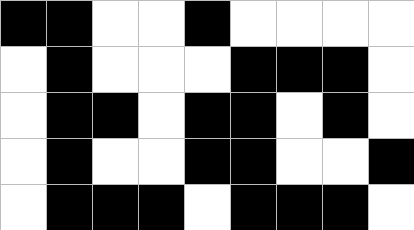[["black", "black", "white", "white", "black", "white", "white", "white", "white"], ["white", "black", "white", "white", "white", "black", "black", "black", "white"], ["white", "black", "black", "white", "black", "black", "white", "black", "white"], ["white", "black", "white", "white", "black", "black", "white", "white", "black"], ["white", "black", "black", "black", "white", "black", "black", "black", "white"]]